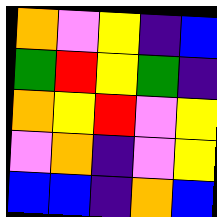[["orange", "violet", "yellow", "indigo", "blue"], ["green", "red", "yellow", "green", "indigo"], ["orange", "yellow", "red", "violet", "yellow"], ["violet", "orange", "indigo", "violet", "yellow"], ["blue", "blue", "indigo", "orange", "blue"]]